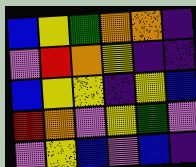[["blue", "yellow", "green", "orange", "orange", "indigo"], ["violet", "red", "orange", "yellow", "indigo", "indigo"], ["blue", "yellow", "yellow", "indigo", "yellow", "blue"], ["red", "orange", "violet", "yellow", "green", "violet"], ["violet", "yellow", "blue", "violet", "blue", "indigo"]]